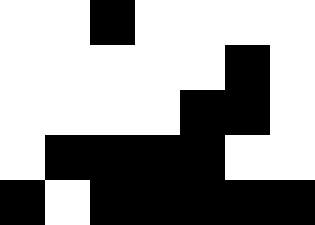[["white", "white", "black", "white", "white", "white", "white"], ["white", "white", "white", "white", "white", "black", "white"], ["white", "white", "white", "white", "black", "black", "white"], ["white", "black", "black", "black", "black", "white", "white"], ["black", "white", "black", "black", "black", "black", "black"]]